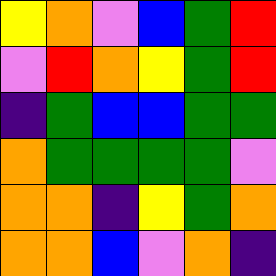[["yellow", "orange", "violet", "blue", "green", "red"], ["violet", "red", "orange", "yellow", "green", "red"], ["indigo", "green", "blue", "blue", "green", "green"], ["orange", "green", "green", "green", "green", "violet"], ["orange", "orange", "indigo", "yellow", "green", "orange"], ["orange", "orange", "blue", "violet", "orange", "indigo"]]